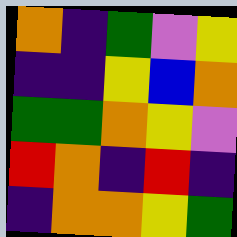[["orange", "indigo", "green", "violet", "yellow"], ["indigo", "indigo", "yellow", "blue", "orange"], ["green", "green", "orange", "yellow", "violet"], ["red", "orange", "indigo", "red", "indigo"], ["indigo", "orange", "orange", "yellow", "green"]]